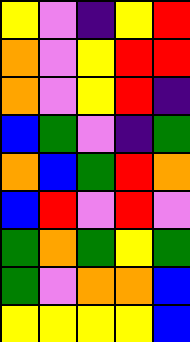[["yellow", "violet", "indigo", "yellow", "red"], ["orange", "violet", "yellow", "red", "red"], ["orange", "violet", "yellow", "red", "indigo"], ["blue", "green", "violet", "indigo", "green"], ["orange", "blue", "green", "red", "orange"], ["blue", "red", "violet", "red", "violet"], ["green", "orange", "green", "yellow", "green"], ["green", "violet", "orange", "orange", "blue"], ["yellow", "yellow", "yellow", "yellow", "blue"]]